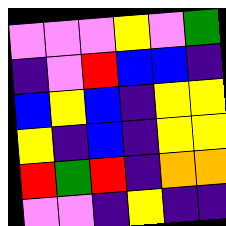[["violet", "violet", "violet", "yellow", "violet", "green"], ["indigo", "violet", "red", "blue", "blue", "indigo"], ["blue", "yellow", "blue", "indigo", "yellow", "yellow"], ["yellow", "indigo", "blue", "indigo", "yellow", "yellow"], ["red", "green", "red", "indigo", "orange", "orange"], ["violet", "violet", "indigo", "yellow", "indigo", "indigo"]]